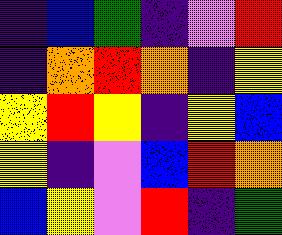[["indigo", "blue", "green", "indigo", "violet", "red"], ["indigo", "orange", "red", "orange", "indigo", "yellow"], ["yellow", "red", "yellow", "indigo", "yellow", "blue"], ["yellow", "indigo", "violet", "blue", "red", "orange"], ["blue", "yellow", "violet", "red", "indigo", "green"]]